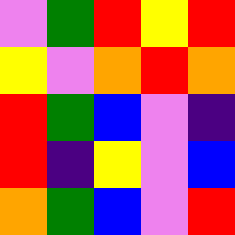[["violet", "green", "red", "yellow", "red"], ["yellow", "violet", "orange", "red", "orange"], ["red", "green", "blue", "violet", "indigo"], ["red", "indigo", "yellow", "violet", "blue"], ["orange", "green", "blue", "violet", "red"]]